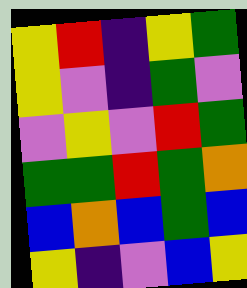[["yellow", "red", "indigo", "yellow", "green"], ["yellow", "violet", "indigo", "green", "violet"], ["violet", "yellow", "violet", "red", "green"], ["green", "green", "red", "green", "orange"], ["blue", "orange", "blue", "green", "blue"], ["yellow", "indigo", "violet", "blue", "yellow"]]